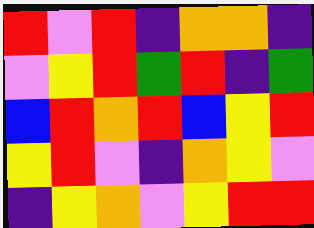[["red", "violet", "red", "indigo", "orange", "orange", "indigo"], ["violet", "yellow", "red", "green", "red", "indigo", "green"], ["blue", "red", "orange", "red", "blue", "yellow", "red"], ["yellow", "red", "violet", "indigo", "orange", "yellow", "violet"], ["indigo", "yellow", "orange", "violet", "yellow", "red", "red"]]